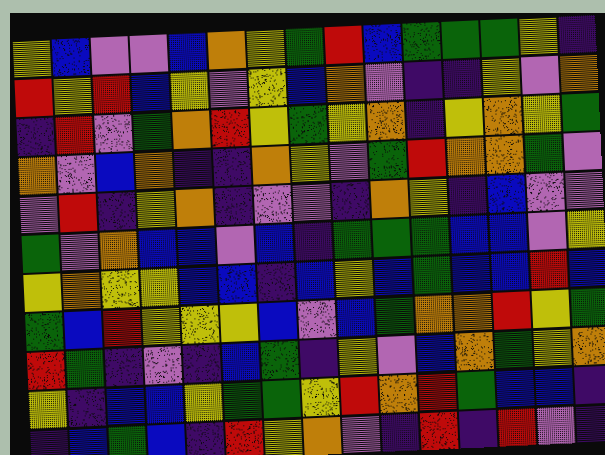[["yellow", "blue", "violet", "violet", "blue", "orange", "yellow", "green", "red", "blue", "green", "green", "green", "yellow", "indigo"], ["red", "yellow", "red", "blue", "yellow", "violet", "yellow", "blue", "orange", "violet", "indigo", "indigo", "yellow", "violet", "orange"], ["indigo", "red", "violet", "green", "orange", "red", "yellow", "green", "yellow", "orange", "indigo", "yellow", "orange", "yellow", "green"], ["orange", "violet", "blue", "orange", "indigo", "indigo", "orange", "yellow", "violet", "green", "red", "orange", "orange", "green", "violet"], ["violet", "red", "indigo", "yellow", "orange", "indigo", "violet", "violet", "indigo", "orange", "yellow", "indigo", "blue", "violet", "violet"], ["green", "violet", "orange", "blue", "blue", "violet", "blue", "indigo", "green", "green", "green", "blue", "blue", "violet", "yellow"], ["yellow", "orange", "yellow", "yellow", "blue", "blue", "indigo", "blue", "yellow", "blue", "green", "blue", "blue", "red", "blue"], ["green", "blue", "red", "yellow", "yellow", "yellow", "blue", "violet", "blue", "green", "orange", "orange", "red", "yellow", "green"], ["red", "green", "indigo", "violet", "indigo", "blue", "green", "indigo", "yellow", "violet", "blue", "orange", "green", "yellow", "orange"], ["yellow", "indigo", "blue", "blue", "yellow", "green", "green", "yellow", "red", "orange", "red", "green", "blue", "blue", "indigo"], ["indigo", "blue", "green", "blue", "indigo", "red", "yellow", "orange", "violet", "indigo", "red", "indigo", "red", "violet", "indigo"]]